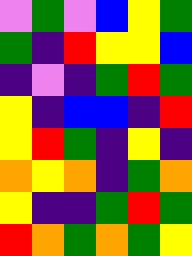[["violet", "green", "violet", "blue", "yellow", "green"], ["green", "indigo", "red", "yellow", "yellow", "blue"], ["indigo", "violet", "indigo", "green", "red", "green"], ["yellow", "indigo", "blue", "blue", "indigo", "red"], ["yellow", "red", "green", "indigo", "yellow", "indigo"], ["orange", "yellow", "orange", "indigo", "green", "orange"], ["yellow", "indigo", "indigo", "green", "red", "green"], ["red", "orange", "green", "orange", "green", "yellow"]]